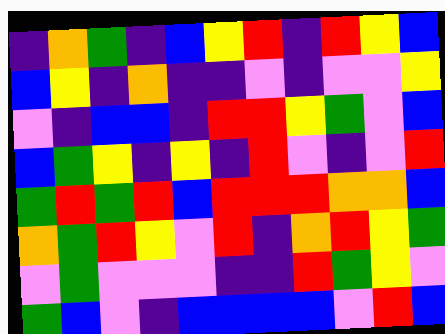[["indigo", "orange", "green", "indigo", "blue", "yellow", "red", "indigo", "red", "yellow", "blue"], ["blue", "yellow", "indigo", "orange", "indigo", "indigo", "violet", "indigo", "violet", "violet", "yellow"], ["violet", "indigo", "blue", "blue", "indigo", "red", "red", "yellow", "green", "violet", "blue"], ["blue", "green", "yellow", "indigo", "yellow", "indigo", "red", "violet", "indigo", "violet", "red"], ["green", "red", "green", "red", "blue", "red", "red", "red", "orange", "orange", "blue"], ["orange", "green", "red", "yellow", "violet", "red", "indigo", "orange", "red", "yellow", "green"], ["violet", "green", "violet", "violet", "violet", "indigo", "indigo", "red", "green", "yellow", "violet"], ["green", "blue", "violet", "indigo", "blue", "blue", "blue", "blue", "violet", "red", "blue"]]